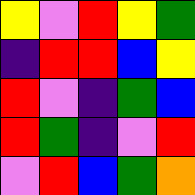[["yellow", "violet", "red", "yellow", "green"], ["indigo", "red", "red", "blue", "yellow"], ["red", "violet", "indigo", "green", "blue"], ["red", "green", "indigo", "violet", "red"], ["violet", "red", "blue", "green", "orange"]]